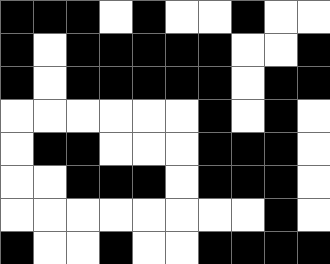[["black", "black", "black", "white", "black", "white", "white", "black", "white", "white"], ["black", "white", "black", "black", "black", "black", "black", "white", "white", "black"], ["black", "white", "black", "black", "black", "black", "black", "white", "black", "black"], ["white", "white", "white", "white", "white", "white", "black", "white", "black", "white"], ["white", "black", "black", "white", "white", "white", "black", "black", "black", "white"], ["white", "white", "black", "black", "black", "white", "black", "black", "black", "white"], ["white", "white", "white", "white", "white", "white", "white", "white", "black", "white"], ["black", "white", "white", "black", "white", "white", "black", "black", "black", "black"]]